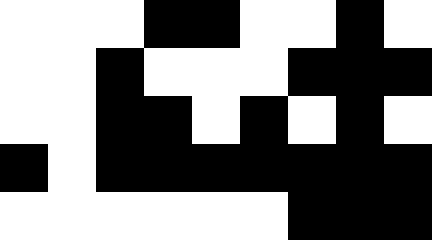[["white", "white", "white", "black", "black", "white", "white", "black", "white"], ["white", "white", "black", "white", "white", "white", "black", "black", "black"], ["white", "white", "black", "black", "white", "black", "white", "black", "white"], ["black", "white", "black", "black", "black", "black", "black", "black", "black"], ["white", "white", "white", "white", "white", "white", "black", "black", "black"]]